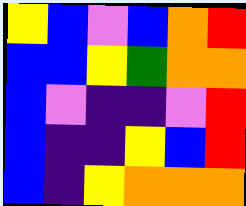[["yellow", "blue", "violet", "blue", "orange", "red"], ["blue", "blue", "yellow", "green", "orange", "orange"], ["blue", "violet", "indigo", "indigo", "violet", "red"], ["blue", "indigo", "indigo", "yellow", "blue", "red"], ["blue", "indigo", "yellow", "orange", "orange", "orange"]]